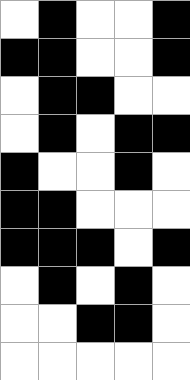[["white", "black", "white", "white", "black"], ["black", "black", "white", "white", "black"], ["white", "black", "black", "white", "white"], ["white", "black", "white", "black", "black"], ["black", "white", "white", "black", "white"], ["black", "black", "white", "white", "white"], ["black", "black", "black", "white", "black"], ["white", "black", "white", "black", "white"], ["white", "white", "black", "black", "white"], ["white", "white", "white", "white", "white"]]